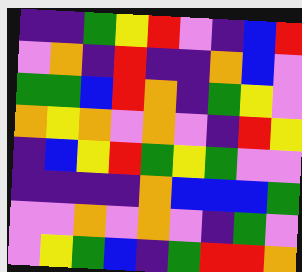[["indigo", "indigo", "green", "yellow", "red", "violet", "indigo", "blue", "red"], ["violet", "orange", "indigo", "red", "indigo", "indigo", "orange", "blue", "violet"], ["green", "green", "blue", "red", "orange", "indigo", "green", "yellow", "violet"], ["orange", "yellow", "orange", "violet", "orange", "violet", "indigo", "red", "yellow"], ["indigo", "blue", "yellow", "red", "green", "yellow", "green", "violet", "violet"], ["indigo", "indigo", "indigo", "indigo", "orange", "blue", "blue", "blue", "green"], ["violet", "violet", "orange", "violet", "orange", "violet", "indigo", "green", "violet"], ["violet", "yellow", "green", "blue", "indigo", "green", "red", "red", "orange"]]